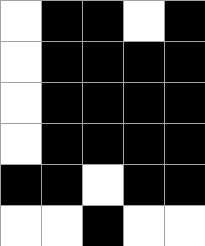[["white", "black", "black", "white", "black"], ["white", "black", "black", "black", "black"], ["white", "black", "black", "black", "black"], ["white", "black", "black", "black", "black"], ["black", "black", "white", "black", "black"], ["white", "white", "black", "white", "white"]]